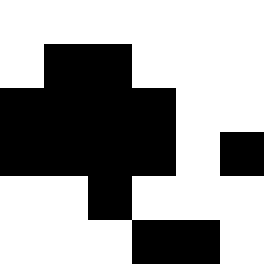[["white", "white", "white", "white", "white", "white"], ["white", "black", "black", "white", "white", "white"], ["black", "black", "black", "black", "white", "white"], ["black", "black", "black", "black", "white", "black"], ["white", "white", "black", "white", "white", "white"], ["white", "white", "white", "black", "black", "white"]]